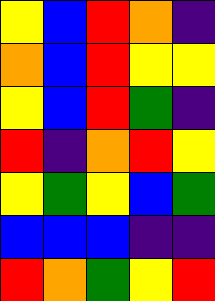[["yellow", "blue", "red", "orange", "indigo"], ["orange", "blue", "red", "yellow", "yellow"], ["yellow", "blue", "red", "green", "indigo"], ["red", "indigo", "orange", "red", "yellow"], ["yellow", "green", "yellow", "blue", "green"], ["blue", "blue", "blue", "indigo", "indigo"], ["red", "orange", "green", "yellow", "red"]]